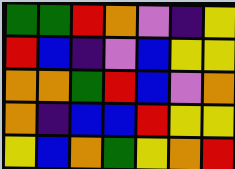[["green", "green", "red", "orange", "violet", "indigo", "yellow"], ["red", "blue", "indigo", "violet", "blue", "yellow", "yellow"], ["orange", "orange", "green", "red", "blue", "violet", "orange"], ["orange", "indigo", "blue", "blue", "red", "yellow", "yellow"], ["yellow", "blue", "orange", "green", "yellow", "orange", "red"]]